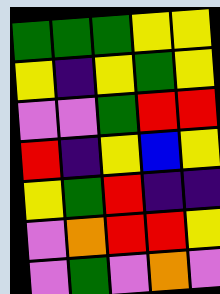[["green", "green", "green", "yellow", "yellow"], ["yellow", "indigo", "yellow", "green", "yellow"], ["violet", "violet", "green", "red", "red"], ["red", "indigo", "yellow", "blue", "yellow"], ["yellow", "green", "red", "indigo", "indigo"], ["violet", "orange", "red", "red", "yellow"], ["violet", "green", "violet", "orange", "violet"]]